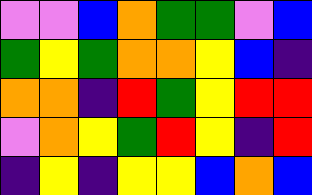[["violet", "violet", "blue", "orange", "green", "green", "violet", "blue"], ["green", "yellow", "green", "orange", "orange", "yellow", "blue", "indigo"], ["orange", "orange", "indigo", "red", "green", "yellow", "red", "red"], ["violet", "orange", "yellow", "green", "red", "yellow", "indigo", "red"], ["indigo", "yellow", "indigo", "yellow", "yellow", "blue", "orange", "blue"]]